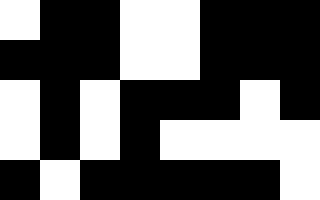[["white", "black", "black", "white", "white", "black", "black", "black"], ["black", "black", "black", "white", "white", "black", "black", "black"], ["white", "black", "white", "black", "black", "black", "white", "black"], ["white", "black", "white", "black", "white", "white", "white", "white"], ["black", "white", "black", "black", "black", "black", "black", "white"]]